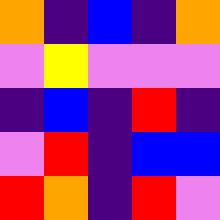[["orange", "indigo", "blue", "indigo", "orange"], ["violet", "yellow", "violet", "violet", "violet"], ["indigo", "blue", "indigo", "red", "indigo"], ["violet", "red", "indigo", "blue", "blue"], ["red", "orange", "indigo", "red", "violet"]]